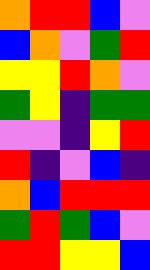[["orange", "red", "red", "blue", "violet"], ["blue", "orange", "violet", "green", "red"], ["yellow", "yellow", "red", "orange", "violet"], ["green", "yellow", "indigo", "green", "green"], ["violet", "violet", "indigo", "yellow", "red"], ["red", "indigo", "violet", "blue", "indigo"], ["orange", "blue", "red", "red", "red"], ["green", "red", "green", "blue", "violet"], ["red", "red", "yellow", "yellow", "blue"]]